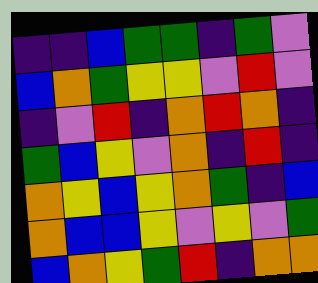[["indigo", "indigo", "blue", "green", "green", "indigo", "green", "violet"], ["blue", "orange", "green", "yellow", "yellow", "violet", "red", "violet"], ["indigo", "violet", "red", "indigo", "orange", "red", "orange", "indigo"], ["green", "blue", "yellow", "violet", "orange", "indigo", "red", "indigo"], ["orange", "yellow", "blue", "yellow", "orange", "green", "indigo", "blue"], ["orange", "blue", "blue", "yellow", "violet", "yellow", "violet", "green"], ["blue", "orange", "yellow", "green", "red", "indigo", "orange", "orange"]]